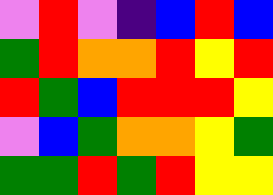[["violet", "red", "violet", "indigo", "blue", "red", "blue"], ["green", "red", "orange", "orange", "red", "yellow", "red"], ["red", "green", "blue", "red", "red", "red", "yellow"], ["violet", "blue", "green", "orange", "orange", "yellow", "green"], ["green", "green", "red", "green", "red", "yellow", "yellow"]]